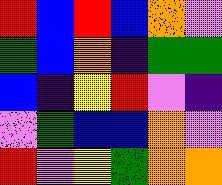[["red", "blue", "red", "blue", "orange", "violet"], ["green", "blue", "orange", "indigo", "green", "green"], ["blue", "indigo", "yellow", "red", "violet", "indigo"], ["violet", "green", "blue", "blue", "orange", "violet"], ["red", "violet", "yellow", "green", "orange", "orange"]]